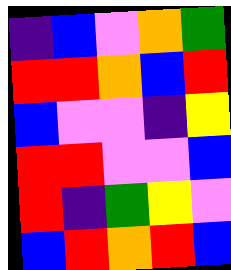[["indigo", "blue", "violet", "orange", "green"], ["red", "red", "orange", "blue", "red"], ["blue", "violet", "violet", "indigo", "yellow"], ["red", "red", "violet", "violet", "blue"], ["red", "indigo", "green", "yellow", "violet"], ["blue", "red", "orange", "red", "blue"]]